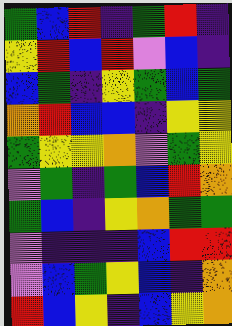[["green", "blue", "red", "indigo", "green", "red", "indigo"], ["yellow", "red", "blue", "red", "violet", "blue", "indigo"], ["blue", "green", "indigo", "yellow", "green", "blue", "green"], ["orange", "red", "blue", "blue", "indigo", "yellow", "yellow"], ["green", "yellow", "yellow", "orange", "violet", "green", "yellow"], ["violet", "green", "indigo", "green", "blue", "red", "orange"], ["green", "blue", "indigo", "yellow", "orange", "green", "green"], ["violet", "indigo", "indigo", "indigo", "blue", "red", "red"], ["violet", "blue", "green", "yellow", "blue", "indigo", "orange"], ["red", "blue", "yellow", "indigo", "blue", "yellow", "orange"]]